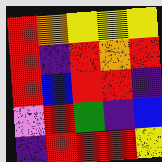[["red", "orange", "yellow", "yellow", "yellow"], ["red", "indigo", "red", "orange", "red"], ["red", "blue", "red", "red", "indigo"], ["violet", "red", "green", "indigo", "blue"], ["indigo", "red", "red", "red", "yellow"]]